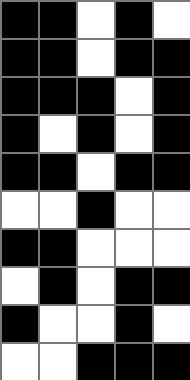[["black", "black", "white", "black", "white"], ["black", "black", "white", "black", "black"], ["black", "black", "black", "white", "black"], ["black", "white", "black", "white", "black"], ["black", "black", "white", "black", "black"], ["white", "white", "black", "white", "white"], ["black", "black", "white", "white", "white"], ["white", "black", "white", "black", "black"], ["black", "white", "white", "black", "white"], ["white", "white", "black", "black", "black"]]